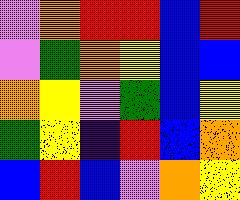[["violet", "orange", "red", "red", "blue", "red"], ["violet", "green", "orange", "yellow", "blue", "blue"], ["orange", "yellow", "violet", "green", "blue", "yellow"], ["green", "yellow", "indigo", "red", "blue", "orange"], ["blue", "red", "blue", "violet", "orange", "yellow"]]